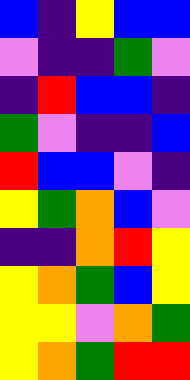[["blue", "indigo", "yellow", "blue", "blue"], ["violet", "indigo", "indigo", "green", "violet"], ["indigo", "red", "blue", "blue", "indigo"], ["green", "violet", "indigo", "indigo", "blue"], ["red", "blue", "blue", "violet", "indigo"], ["yellow", "green", "orange", "blue", "violet"], ["indigo", "indigo", "orange", "red", "yellow"], ["yellow", "orange", "green", "blue", "yellow"], ["yellow", "yellow", "violet", "orange", "green"], ["yellow", "orange", "green", "red", "red"]]